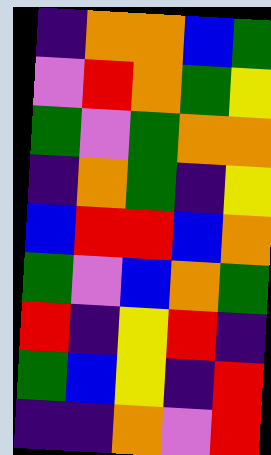[["indigo", "orange", "orange", "blue", "green"], ["violet", "red", "orange", "green", "yellow"], ["green", "violet", "green", "orange", "orange"], ["indigo", "orange", "green", "indigo", "yellow"], ["blue", "red", "red", "blue", "orange"], ["green", "violet", "blue", "orange", "green"], ["red", "indigo", "yellow", "red", "indigo"], ["green", "blue", "yellow", "indigo", "red"], ["indigo", "indigo", "orange", "violet", "red"]]